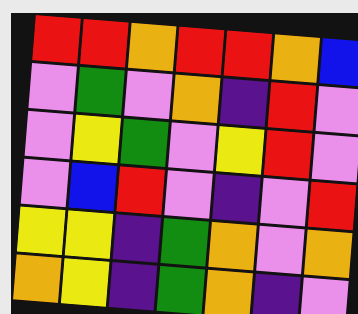[["red", "red", "orange", "red", "red", "orange", "blue"], ["violet", "green", "violet", "orange", "indigo", "red", "violet"], ["violet", "yellow", "green", "violet", "yellow", "red", "violet"], ["violet", "blue", "red", "violet", "indigo", "violet", "red"], ["yellow", "yellow", "indigo", "green", "orange", "violet", "orange"], ["orange", "yellow", "indigo", "green", "orange", "indigo", "violet"]]